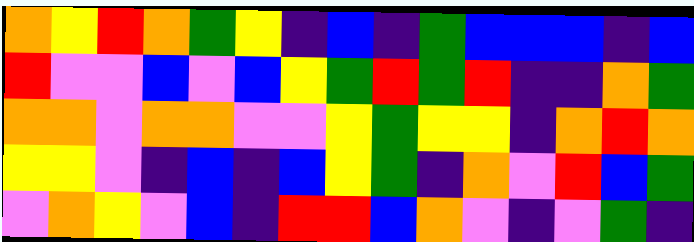[["orange", "yellow", "red", "orange", "green", "yellow", "indigo", "blue", "indigo", "green", "blue", "blue", "blue", "indigo", "blue"], ["red", "violet", "violet", "blue", "violet", "blue", "yellow", "green", "red", "green", "red", "indigo", "indigo", "orange", "green"], ["orange", "orange", "violet", "orange", "orange", "violet", "violet", "yellow", "green", "yellow", "yellow", "indigo", "orange", "red", "orange"], ["yellow", "yellow", "violet", "indigo", "blue", "indigo", "blue", "yellow", "green", "indigo", "orange", "violet", "red", "blue", "green"], ["violet", "orange", "yellow", "violet", "blue", "indigo", "red", "red", "blue", "orange", "violet", "indigo", "violet", "green", "indigo"]]